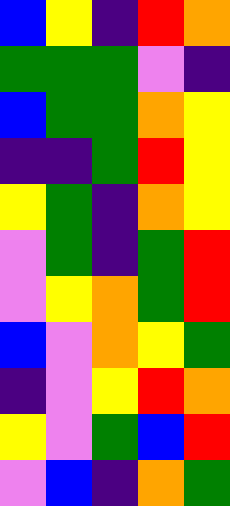[["blue", "yellow", "indigo", "red", "orange"], ["green", "green", "green", "violet", "indigo"], ["blue", "green", "green", "orange", "yellow"], ["indigo", "indigo", "green", "red", "yellow"], ["yellow", "green", "indigo", "orange", "yellow"], ["violet", "green", "indigo", "green", "red"], ["violet", "yellow", "orange", "green", "red"], ["blue", "violet", "orange", "yellow", "green"], ["indigo", "violet", "yellow", "red", "orange"], ["yellow", "violet", "green", "blue", "red"], ["violet", "blue", "indigo", "orange", "green"]]